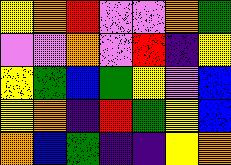[["yellow", "orange", "red", "violet", "violet", "orange", "green"], ["violet", "violet", "orange", "violet", "red", "indigo", "yellow"], ["yellow", "green", "blue", "green", "yellow", "violet", "blue"], ["yellow", "orange", "indigo", "red", "green", "yellow", "blue"], ["orange", "blue", "green", "indigo", "indigo", "yellow", "orange"]]